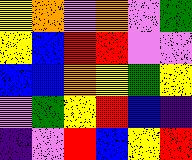[["yellow", "orange", "violet", "orange", "violet", "green"], ["yellow", "blue", "red", "red", "violet", "violet"], ["blue", "blue", "orange", "yellow", "green", "yellow"], ["violet", "green", "yellow", "red", "blue", "indigo"], ["indigo", "violet", "red", "blue", "yellow", "red"]]